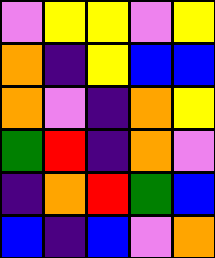[["violet", "yellow", "yellow", "violet", "yellow"], ["orange", "indigo", "yellow", "blue", "blue"], ["orange", "violet", "indigo", "orange", "yellow"], ["green", "red", "indigo", "orange", "violet"], ["indigo", "orange", "red", "green", "blue"], ["blue", "indigo", "blue", "violet", "orange"]]